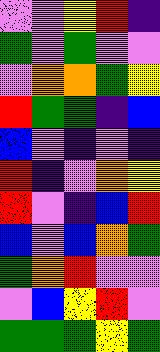[["violet", "violet", "yellow", "red", "indigo"], ["green", "violet", "green", "violet", "violet"], ["violet", "orange", "orange", "green", "yellow"], ["red", "green", "green", "indigo", "blue"], ["blue", "violet", "indigo", "violet", "indigo"], ["red", "indigo", "violet", "orange", "yellow"], ["red", "violet", "indigo", "blue", "red"], ["blue", "violet", "blue", "orange", "green"], ["green", "orange", "red", "violet", "violet"], ["violet", "blue", "yellow", "red", "violet"], ["green", "green", "green", "yellow", "green"]]